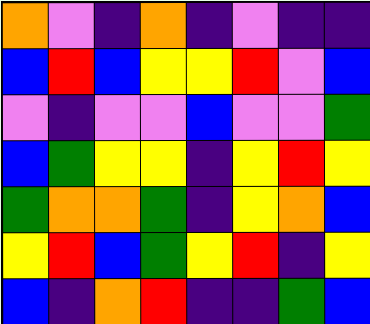[["orange", "violet", "indigo", "orange", "indigo", "violet", "indigo", "indigo"], ["blue", "red", "blue", "yellow", "yellow", "red", "violet", "blue"], ["violet", "indigo", "violet", "violet", "blue", "violet", "violet", "green"], ["blue", "green", "yellow", "yellow", "indigo", "yellow", "red", "yellow"], ["green", "orange", "orange", "green", "indigo", "yellow", "orange", "blue"], ["yellow", "red", "blue", "green", "yellow", "red", "indigo", "yellow"], ["blue", "indigo", "orange", "red", "indigo", "indigo", "green", "blue"]]